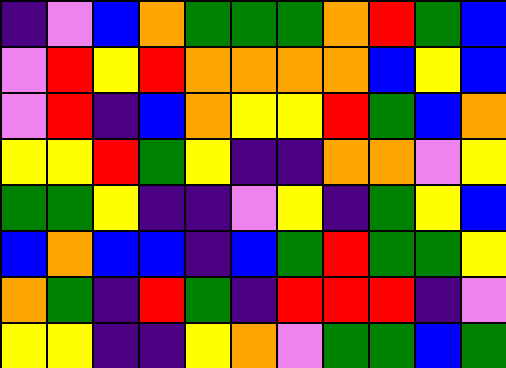[["indigo", "violet", "blue", "orange", "green", "green", "green", "orange", "red", "green", "blue"], ["violet", "red", "yellow", "red", "orange", "orange", "orange", "orange", "blue", "yellow", "blue"], ["violet", "red", "indigo", "blue", "orange", "yellow", "yellow", "red", "green", "blue", "orange"], ["yellow", "yellow", "red", "green", "yellow", "indigo", "indigo", "orange", "orange", "violet", "yellow"], ["green", "green", "yellow", "indigo", "indigo", "violet", "yellow", "indigo", "green", "yellow", "blue"], ["blue", "orange", "blue", "blue", "indigo", "blue", "green", "red", "green", "green", "yellow"], ["orange", "green", "indigo", "red", "green", "indigo", "red", "red", "red", "indigo", "violet"], ["yellow", "yellow", "indigo", "indigo", "yellow", "orange", "violet", "green", "green", "blue", "green"]]